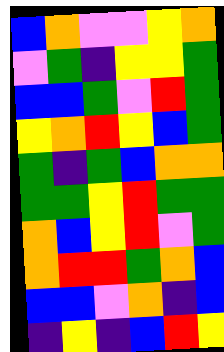[["blue", "orange", "violet", "violet", "yellow", "orange"], ["violet", "green", "indigo", "yellow", "yellow", "green"], ["blue", "blue", "green", "violet", "red", "green"], ["yellow", "orange", "red", "yellow", "blue", "green"], ["green", "indigo", "green", "blue", "orange", "orange"], ["green", "green", "yellow", "red", "green", "green"], ["orange", "blue", "yellow", "red", "violet", "green"], ["orange", "red", "red", "green", "orange", "blue"], ["blue", "blue", "violet", "orange", "indigo", "blue"], ["indigo", "yellow", "indigo", "blue", "red", "yellow"]]